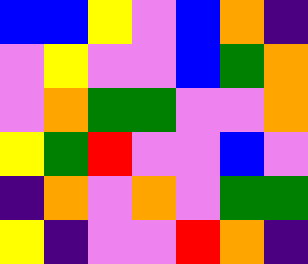[["blue", "blue", "yellow", "violet", "blue", "orange", "indigo"], ["violet", "yellow", "violet", "violet", "blue", "green", "orange"], ["violet", "orange", "green", "green", "violet", "violet", "orange"], ["yellow", "green", "red", "violet", "violet", "blue", "violet"], ["indigo", "orange", "violet", "orange", "violet", "green", "green"], ["yellow", "indigo", "violet", "violet", "red", "orange", "indigo"]]